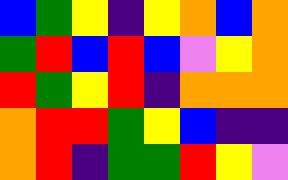[["blue", "green", "yellow", "indigo", "yellow", "orange", "blue", "orange"], ["green", "red", "blue", "red", "blue", "violet", "yellow", "orange"], ["red", "green", "yellow", "red", "indigo", "orange", "orange", "orange"], ["orange", "red", "red", "green", "yellow", "blue", "indigo", "indigo"], ["orange", "red", "indigo", "green", "green", "red", "yellow", "violet"]]